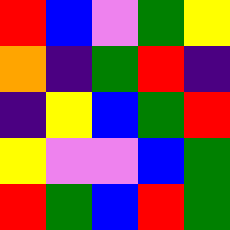[["red", "blue", "violet", "green", "yellow"], ["orange", "indigo", "green", "red", "indigo"], ["indigo", "yellow", "blue", "green", "red"], ["yellow", "violet", "violet", "blue", "green"], ["red", "green", "blue", "red", "green"]]